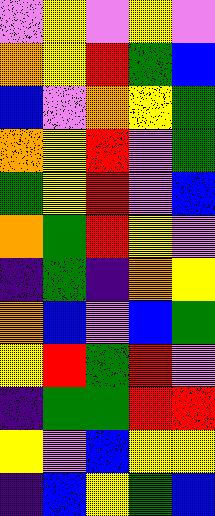[["violet", "yellow", "violet", "yellow", "violet"], ["orange", "yellow", "red", "green", "blue"], ["blue", "violet", "orange", "yellow", "green"], ["orange", "yellow", "red", "violet", "green"], ["green", "yellow", "red", "violet", "blue"], ["orange", "green", "red", "yellow", "violet"], ["indigo", "green", "indigo", "orange", "yellow"], ["orange", "blue", "violet", "blue", "green"], ["yellow", "red", "green", "red", "violet"], ["indigo", "green", "green", "red", "red"], ["yellow", "violet", "blue", "yellow", "yellow"], ["indigo", "blue", "yellow", "green", "blue"]]